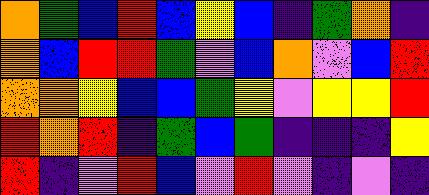[["orange", "green", "blue", "red", "blue", "yellow", "blue", "indigo", "green", "orange", "indigo"], ["orange", "blue", "red", "red", "green", "violet", "blue", "orange", "violet", "blue", "red"], ["orange", "orange", "yellow", "blue", "blue", "green", "yellow", "violet", "yellow", "yellow", "red"], ["red", "orange", "red", "indigo", "green", "blue", "green", "indigo", "indigo", "indigo", "yellow"], ["red", "indigo", "violet", "red", "blue", "violet", "red", "violet", "indigo", "violet", "indigo"]]